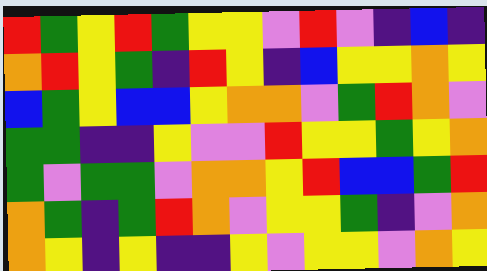[["red", "green", "yellow", "red", "green", "yellow", "yellow", "violet", "red", "violet", "indigo", "blue", "indigo"], ["orange", "red", "yellow", "green", "indigo", "red", "yellow", "indigo", "blue", "yellow", "yellow", "orange", "yellow"], ["blue", "green", "yellow", "blue", "blue", "yellow", "orange", "orange", "violet", "green", "red", "orange", "violet"], ["green", "green", "indigo", "indigo", "yellow", "violet", "violet", "red", "yellow", "yellow", "green", "yellow", "orange"], ["green", "violet", "green", "green", "violet", "orange", "orange", "yellow", "red", "blue", "blue", "green", "red"], ["orange", "green", "indigo", "green", "red", "orange", "violet", "yellow", "yellow", "green", "indigo", "violet", "orange"], ["orange", "yellow", "indigo", "yellow", "indigo", "indigo", "yellow", "violet", "yellow", "yellow", "violet", "orange", "yellow"]]